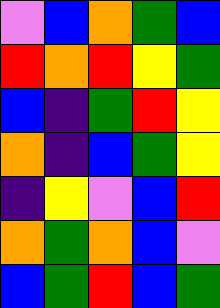[["violet", "blue", "orange", "green", "blue"], ["red", "orange", "red", "yellow", "green"], ["blue", "indigo", "green", "red", "yellow"], ["orange", "indigo", "blue", "green", "yellow"], ["indigo", "yellow", "violet", "blue", "red"], ["orange", "green", "orange", "blue", "violet"], ["blue", "green", "red", "blue", "green"]]